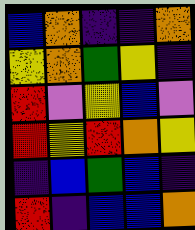[["blue", "orange", "indigo", "indigo", "orange"], ["yellow", "orange", "green", "yellow", "indigo"], ["red", "violet", "yellow", "blue", "violet"], ["red", "yellow", "red", "orange", "yellow"], ["indigo", "blue", "green", "blue", "indigo"], ["red", "indigo", "blue", "blue", "orange"]]